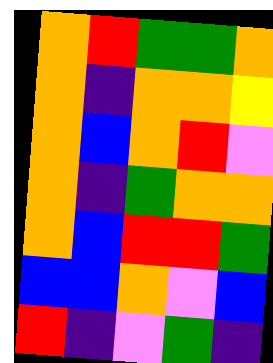[["orange", "red", "green", "green", "orange"], ["orange", "indigo", "orange", "orange", "yellow"], ["orange", "blue", "orange", "red", "violet"], ["orange", "indigo", "green", "orange", "orange"], ["orange", "blue", "red", "red", "green"], ["blue", "blue", "orange", "violet", "blue"], ["red", "indigo", "violet", "green", "indigo"]]